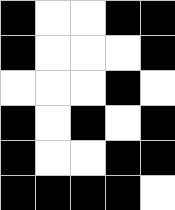[["black", "white", "white", "black", "black"], ["black", "white", "white", "white", "black"], ["white", "white", "white", "black", "white"], ["black", "white", "black", "white", "black"], ["black", "white", "white", "black", "black"], ["black", "black", "black", "black", "white"]]